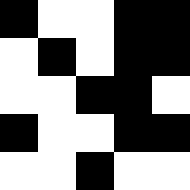[["black", "white", "white", "black", "black"], ["white", "black", "white", "black", "black"], ["white", "white", "black", "black", "white"], ["black", "white", "white", "black", "black"], ["white", "white", "black", "white", "white"]]